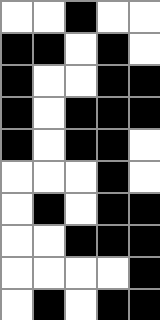[["white", "white", "black", "white", "white"], ["black", "black", "white", "black", "white"], ["black", "white", "white", "black", "black"], ["black", "white", "black", "black", "black"], ["black", "white", "black", "black", "white"], ["white", "white", "white", "black", "white"], ["white", "black", "white", "black", "black"], ["white", "white", "black", "black", "black"], ["white", "white", "white", "white", "black"], ["white", "black", "white", "black", "black"]]